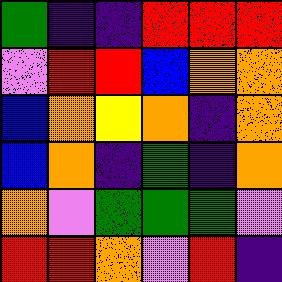[["green", "indigo", "indigo", "red", "red", "red"], ["violet", "red", "red", "blue", "orange", "orange"], ["blue", "orange", "yellow", "orange", "indigo", "orange"], ["blue", "orange", "indigo", "green", "indigo", "orange"], ["orange", "violet", "green", "green", "green", "violet"], ["red", "red", "orange", "violet", "red", "indigo"]]